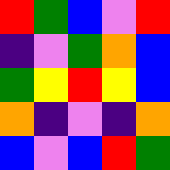[["red", "green", "blue", "violet", "red"], ["indigo", "violet", "green", "orange", "blue"], ["green", "yellow", "red", "yellow", "blue"], ["orange", "indigo", "violet", "indigo", "orange"], ["blue", "violet", "blue", "red", "green"]]